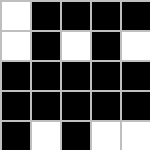[["white", "black", "black", "black", "black"], ["white", "black", "white", "black", "white"], ["black", "black", "black", "black", "black"], ["black", "black", "black", "black", "black"], ["black", "white", "black", "white", "white"]]